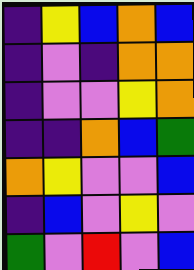[["indigo", "yellow", "blue", "orange", "blue"], ["indigo", "violet", "indigo", "orange", "orange"], ["indigo", "violet", "violet", "yellow", "orange"], ["indigo", "indigo", "orange", "blue", "green"], ["orange", "yellow", "violet", "violet", "blue"], ["indigo", "blue", "violet", "yellow", "violet"], ["green", "violet", "red", "violet", "blue"]]